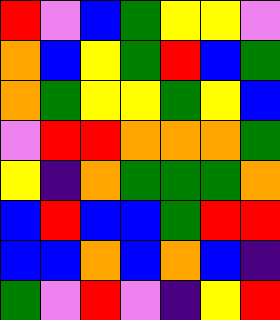[["red", "violet", "blue", "green", "yellow", "yellow", "violet"], ["orange", "blue", "yellow", "green", "red", "blue", "green"], ["orange", "green", "yellow", "yellow", "green", "yellow", "blue"], ["violet", "red", "red", "orange", "orange", "orange", "green"], ["yellow", "indigo", "orange", "green", "green", "green", "orange"], ["blue", "red", "blue", "blue", "green", "red", "red"], ["blue", "blue", "orange", "blue", "orange", "blue", "indigo"], ["green", "violet", "red", "violet", "indigo", "yellow", "red"]]